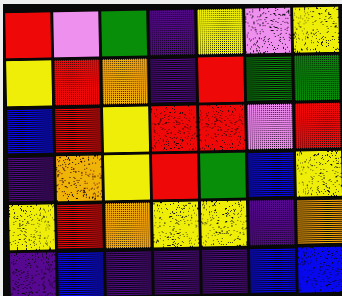[["red", "violet", "green", "indigo", "yellow", "violet", "yellow"], ["yellow", "red", "orange", "indigo", "red", "green", "green"], ["blue", "red", "yellow", "red", "red", "violet", "red"], ["indigo", "orange", "yellow", "red", "green", "blue", "yellow"], ["yellow", "red", "orange", "yellow", "yellow", "indigo", "orange"], ["indigo", "blue", "indigo", "indigo", "indigo", "blue", "blue"]]